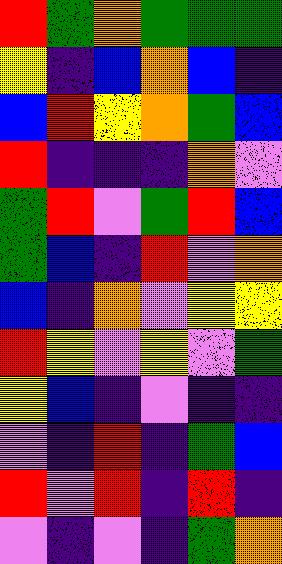[["red", "green", "orange", "green", "green", "green"], ["yellow", "indigo", "blue", "orange", "blue", "indigo"], ["blue", "red", "yellow", "orange", "green", "blue"], ["red", "indigo", "indigo", "indigo", "orange", "violet"], ["green", "red", "violet", "green", "red", "blue"], ["green", "blue", "indigo", "red", "violet", "orange"], ["blue", "indigo", "orange", "violet", "yellow", "yellow"], ["red", "yellow", "violet", "yellow", "violet", "green"], ["yellow", "blue", "indigo", "violet", "indigo", "indigo"], ["violet", "indigo", "red", "indigo", "green", "blue"], ["red", "violet", "red", "indigo", "red", "indigo"], ["violet", "indigo", "violet", "indigo", "green", "orange"]]